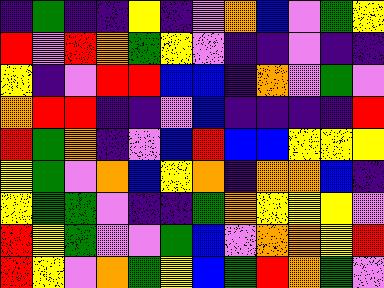[["indigo", "green", "indigo", "indigo", "yellow", "indigo", "violet", "orange", "blue", "violet", "green", "yellow"], ["red", "violet", "red", "orange", "green", "yellow", "violet", "indigo", "indigo", "violet", "indigo", "indigo"], ["yellow", "indigo", "violet", "red", "red", "blue", "blue", "indigo", "orange", "violet", "green", "violet"], ["orange", "red", "red", "indigo", "indigo", "violet", "blue", "indigo", "indigo", "indigo", "indigo", "red"], ["red", "green", "orange", "indigo", "violet", "blue", "red", "blue", "blue", "yellow", "yellow", "yellow"], ["yellow", "green", "violet", "orange", "blue", "yellow", "orange", "indigo", "orange", "orange", "blue", "indigo"], ["yellow", "green", "green", "violet", "indigo", "indigo", "green", "orange", "yellow", "yellow", "yellow", "violet"], ["red", "yellow", "green", "violet", "violet", "green", "blue", "violet", "orange", "orange", "yellow", "red"], ["red", "yellow", "violet", "orange", "green", "yellow", "blue", "green", "red", "orange", "green", "violet"]]